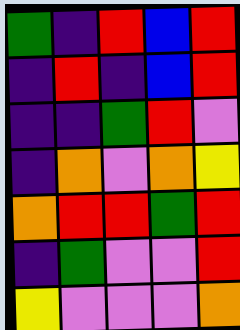[["green", "indigo", "red", "blue", "red"], ["indigo", "red", "indigo", "blue", "red"], ["indigo", "indigo", "green", "red", "violet"], ["indigo", "orange", "violet", "orange", "yellow"], ["orange", "red", "red", "green", "red"], ["indigo", "green", "violet", "violet", "red"], ["yellow", "violet", "violet", "violet", "orange"]]